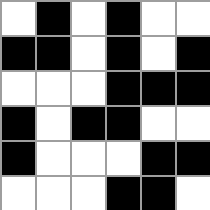[["white", "black", "white", "black", "white", "white"], ["black", "black", "white", "black", "white", "black"], ["white", "white", "white", "black", "black", "black"], ["black", "white", "black", "black", "white", "white"], ["black", "white", "white", "white", "black", "black"], ["white", "white", "white", "black", "black", "white"]]